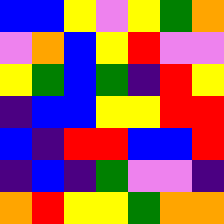[["blue", "blue", "yellow", "violet", "yellow", "green", "orange"], ["violet", "orange", "blue", "yellow", "red", "violet", "violet"], ["yellow", "green", "blue", "green", "indigo", "red", "yellow"], ["indigo", "blue", "blue", "yellow", "yellow", "red", "red"], ["blue", "indigo", "red", "red", "blue", "blue", "red"], ["indigo", "blue", "indigo", "green", "violet", "violet", "indigo"], ["orange", "red", "yellow", "yellow", "green", "orange", "orange"]]